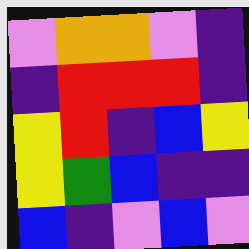[["violet", "orange", "orange", "violet", "indigo"], ["indigo", "red", "red", "red", "indigo"], ["yellow", "red", "indigo", "blue", "yellow"], ["yellow", "green", "blue", "indigo", "indigo"], ["blue", "indigo", "violet", "blue", "violet"]]